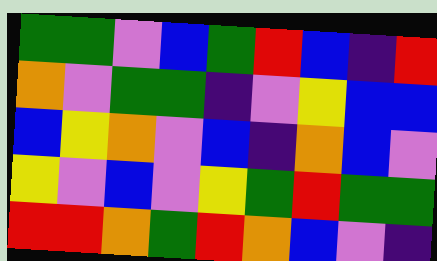[["green", "green", "violet", "blue", "green", "red", "blue", "indigo", "red"], ["orange", "violet", "green", "green", "indigo", "violet", "yellow", "blue", "blue"], ["blue", "yellow", "orange", "violet", "blue", "indigo", "orange", "blue", "violet"], ["yellow", "violet", "blue", "violet", "yellow", "green", "red", "green", "green"], ["red", "red", "orange", "green", "red", "orange", "blue", "violet", "indigo"]]